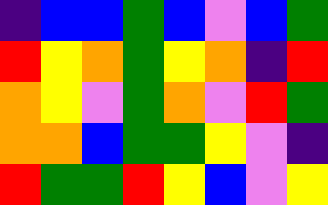[["indigo", "blue", "blue", "green", "blue", "violet", "blue", "green"], ["red", "yellow", "orange", "green", "yellow", "orange", "indigo", "red"], ["orange", "yellow", "violet", "green", "orange", "violet", "red", "green"], ["orange", "orange", "blue", "green", "green", "yellow", "violet", "indigo"], ["red", "green", "green", "red", "yellow", "blue", "violet", "yellow"]]